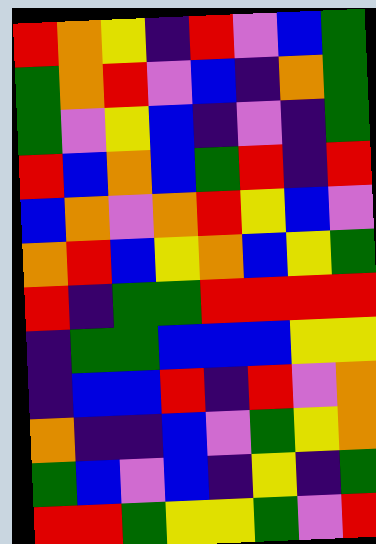[["red", "orange", "yellow", "indigo", "red", "violet", "blue", "green"], ["green", "orange", "red", "violet", "blue", "indigo", "orange", "green"], ["green", "violet", "yellow", "blue", "indigo", "violet", "indigo", "green"], ["red", "blue", "orange", "blue", "green", "red", "indigo", "red"], ["blue", "orange", "violet", "orange", "red", "yellow", "blue", "violet"], ["orange", "red", "blue", "yellow", "orange", "blue", "yellow", "green"], ["red", "indigo", "green", "green", "red", "red", "red", "red"], ["indigo", "green", "green", "blue", "blue", "blue", "yellow", "yellow"], ["indigo", "blue", "blue", "red", "indigo", "red", "violet", "orange"], ["orange", "indigo", "indigo", "blue", "violet", "green", "yellow", "orange"], ["green", "blue", "violet", "blue", "indigo", "yellow", "indigo", "green"], ["red", "red", "green", "yellow", "yellow", "green", "violet", "red"]]